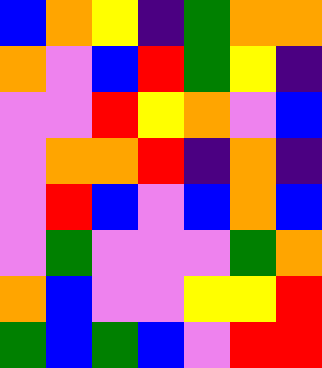[["blue", "orange", "yellow", "indigo", "green", "orange", "orange"], ["orange", "violet", "blue", "red", "green", "yellow", "indigo"], ["violet", "violet", "red", "yellow", "orange", "violet", "blue"], ["violet", "orange", "orange", "red", "indigo", "orange", "indigo"], ["violet", "red", "blue", "violet", "blue", "orange", "blue"], ["violet", "green", "violet", "violet", "violet", "green", "orange"], ["orange", "blue", "violet", "violet", "yellow", "yellow", "red"], ["green", "blue", "green", "blue", "violet", "red", "red"]]